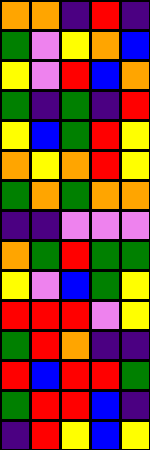[["orange", "orange", "indigo", "red", "indigo"], ["green", "violet", "yellow", "orange", "blue"], ["yellow", "violet", "red", "blue", "orange"], ["green", "indigo", "green", "indigo", "red"], ["yellow", "blue", "green", "red", "yellow"], ["orange", "yellow", "orange", "red", "yellow"], ["green", "orange", "green", "orange", "orange"], ["indigo", "indigo", "violet", "violet", "violet"], ["orange", "green", "red", "green", "green"], ["yellow", "violet", "blue", "green", "yellow"], ["red", "red", "red", "violet", "yellow"], ["green", "red", "orange", "indigo", "indigo"], ["red", "blue", "red", "red", "green"], ["green", "red", "red", "blue", "indigo"], ["indigo", "red", "yellow", "blue", "yellow"]]